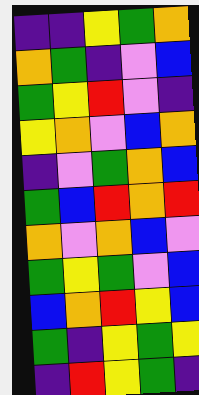[["indigo", "indigo", "yellow", "green", "orange"], ["orange", "green", "indigo", "violet", "blue"], ["green", "yellow", "red", "violet", "indigo"], ["yellow", "orange", "violet", "blue", "orange"], ["indigo", "violet", "green", "orange", "blue"], ["green", "blue", "red", "orange", "red"], ["orange", "violet", "orange", "blue", "violet"], ["green", "yellow", "green", "violet", "blue"], ["blue", "orange", "red", "yellow", "blue"], ["green", "indigo", "yellow", "green", "yellow"], ["indigo", "red", "yellow", "green", "indigo"]]